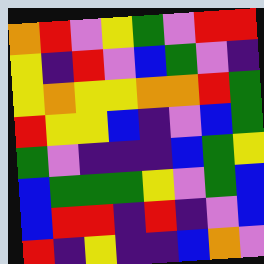[["orange", "red", "violet", "yellow", "green", "violet", "red", "red"], ["yellow", "indigo", "red", "violet", "blue", "green", "violet", "indigo"], ["yellow", "orange", "yellow", "yellow", "orange", "orange", "red", "green"], ["red", "yellow", "yellow", "blue", "indigo", "violet", "blue", "green"], ["green", "violet", "indigo", "indigo", "indigo", "blue", "green", "yellow"], ["blue", "green", "green", "green", "yellow", "violet", "green", "blue"], ["blue", "red", "red", "indigo", "red", "indigo", "violet", "blue"], ["red", "indigo", "yellow", "indigo", "indigo", "blue", "orange", "violet"]]